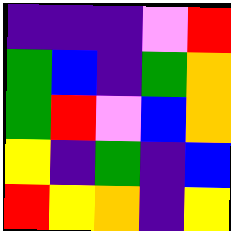[["indigo", "indigo", "indigo", "violet", "red"], ["green", "blue", "indigo", "green", "orange"], ["green", "red", "violet", "blue", "orange"], ["yellow", "indigo", "green", "indigo", "blue"], ["red", "yellow", "orange", "indigo", "yellow"]]